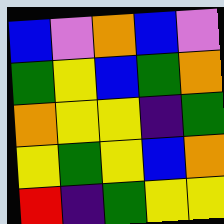[["blue", "violet", "orange", "blue", "violet"], ["green", "yellow", "blue", "green", "orange"], ["orange", "yellow", "yellow", "indigo", "green"], ["yellow", "green", "yellow", "blue", "orange"], ["red", "indigo", "green", "yellow", "yellow"]]